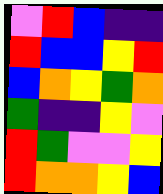[["violet", "red", "blue", "indigo", "indigo"], ["red", "blue", "blue", "yellow", "red"], ["blue", "orange", "yellow", "green", "orange"], ["green", "indigo", "indigo", "yellow", "violet"], ["red", "green", "violet", "violet", "yellow"], ["red", "orange", "orange", "yellow", "blue"]]